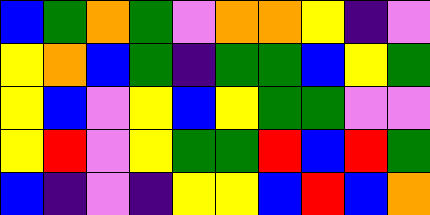[["blue", "green", "orange", "green", "violet", "orange", "orange", "yellow", "indigo", "violet"], ["yellow", "orange", "blue", "green", "indigo", "green", "green", "blue", "yellow", "green"], ["yellow", "blue", "violet", "yellow", "blue", "yellow", "green", "green", "violet", "violet"], ["yellow", "red", "violet", "yellow", "green", "green", "red", "blue", "red", "green"], ["blue", "indigo", "violet", "indigo", "yellow", "yellow", "blue", "red", "blue", "orange"]]